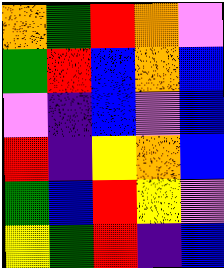[["orange", "green", "red", "orange", "violet"], ["green", "red", "blue", "orange", "blue"], ["violet", "indigo", "blue", "violet", "blue"], ["red", "indigo", "yellow", "orange", "blue"], ["green", "blue", "red", "yellow", "violet"], ["yellow", "green", "red", "indigo", "blue"]]